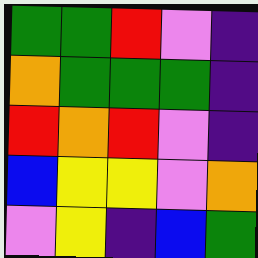[["green", "green", "red", "violet", "indigo"], ["orange", "green", "green", "green", "indigo"], ["red", "orange", "red", "violet", "indigo"], ["blue", "yellow", "yellow", "violet", "orange"], ["violet", "yellow", "indigo", "blue", "green"]]